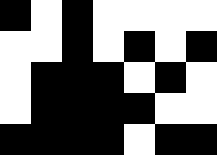[["black", "white", "black", "white", "white", "white", "white"], ["white", "white", "black", "white", "black", "white", "black"], ["white", "black", "black", "black", "white", "black", "white"], ["white", "black", "black", "black", "black", "white", "white"], ["black", "black", "black", "black", "white", "black", "black"]]